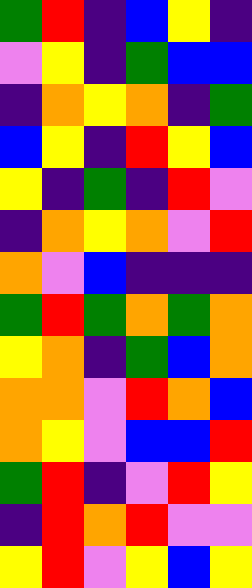[["green", "red", "indigo", "blue", "yellow", "indigo"], ["violet", "yellow", "indigo", "green", "blue", "blue"], ["indigo", "orange", "yellow", "orange", "indigo", "green"], ["blue", "yellow", "indigo", "red", "yellow", "blue"], ["yellow", "indigo", "green", "indigo", "red", "violet"], ["indigo", "orange", "yellow", "orange", "violet", "red"], ["orange", "violet", "blue", "indigo", "indigo", "indigo"], ["green", "red", "green", "orange", "green", "orange"], ["yellow", "orange", "indigo", "green", "blue", "orange"], ["orange", "orange", "violet", "red", "orange", "blue"], ["orange", "yellow", "violet", "blue", "blue", "red"], ["green", "red", "indigo", "violet", "red", "yellow"], ["indigo", "red", "orange", "red", "violet", "violet"], ["yellow", "red", "violet", "yellow", "blue", "yellow"]]